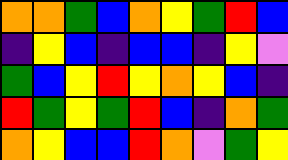[["orange", "orange", "green", "blue", "orange", "yellow", "green", "red", "blue"], ["indigo", "yellow", "blue", "indigo", "blue", "blue", "indigo", "yellow", "violet"], ["green", "blue", "yellow", "red", "yellow", "orange", "yellow", "blue", "indigo"], ["red", "green", "yellow", "green", "red", "blue", "indigo", "orange", "green"], ["orange", "yellow", "blue", "blue", "red", "orange", "violet", "green", "yellow"]]